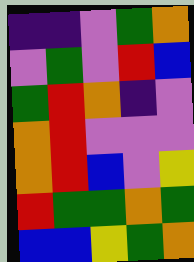[["indigo", "indigo", "violet", "green", "orange"], ["violet", "green", "violet", "red", "blue"], ["green", "red", "orange", "indigo", "violet"], ["orange", "red", "violet", "violet", "violet"], ["orange", "red", "blue", "violet", "yellow"], ["red", "green", "green", "orange", "green"], ["blue", "blue", "yellow", "green", "orange"]]